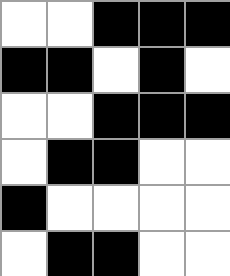[["white", "white", "black", "black", "black"], ["black", "black", "white", "black", "white"], ["white", "white", "black", "black", "black"], ["white", "black", "black", "white", "white"], ["black", "white", "white", "white", "white"], ["white", "black", "black", "white", "white"]]